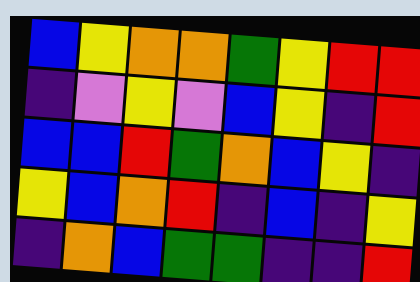[["blue", "yellow", "orange", "orange", "green", "yellow", "red", "red"], ["indigo", "violet", "yellow", "violet", "blue", "yellow", "indigo", "red"], ["blue", "blue", "red", "green", "orange", "blue", "yellow", "indigo"], ["yellow", "blue", "orange", "red", "indigo", "blue", "indigo", "yellow"], ["indigo", "orange", "blue", "green", "green", "indigo", "indigo", "red"]]